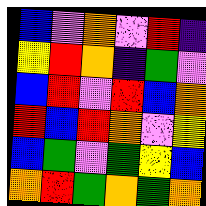[["blue", "violet", "orange", "violet", "red", "indigo"], ["yellow", "red", "orange", "indigo", "green", "violet"], ["blue", "red", "violet", "red", "blue", "orange"], ["red", "blue", "red", "orange", "violet", "yellow"], ["blue", "green", "violet", "green", "yellow", "blue"], ["orange", "red", "green", "orange", "green", "orange"]]